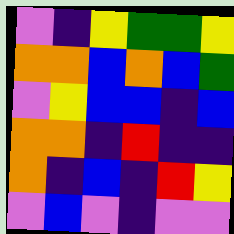[["violet", "indigo", "yellow", "green", "green", "yellow"], ["orange", "orange", "blue", "orange", "blue", "green"], ["violet", "yellow", "blue", "blue", "indigo", "blue"], ["orange", "orange", "indigo", "red", "indigo", "indigo"], ["orange", "indigo", "blue", "indigo", "red", "yellow"], ["violet", "blue", "violet", "indigo", "violet", "violet"]]